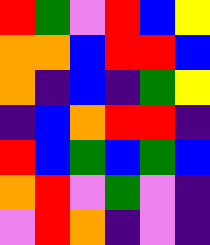[["red", "green", "violet", "red", "blue", "yellow"], ["orange", "orange", "blue", "red", "red", "blue"], ["orange", "indigo", "blue", "indigo", "green", "yellow"], ["indigo", "blue", "orange", "red", "red", "indigo"], ["red", "blue", "green", "blue", "green", "blue"], ["orange", "red", "violet", "green", "violet", "indigo"], ["violet", "red", "orange", "indigo", "violet", "indigo"]]